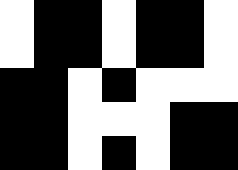[["white", "black", "black", "white", "black", "black", "white"], ["white", "black", "black", "white", "black", "black", "white"], ["black", "black", "white", "black", "white", "white", "white"], ["black", "black", "white", "white", "white", "black", "black"], ["black", "black", "white", "black", "white", "black", "black"]]